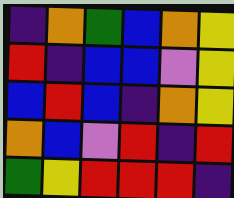[["indigo", "orange", "green", "blue", "orange", "yellow"], ["red", "indigo", "blue", "blue", "violet", "yellow"], ["blue", "red", "blue", "indigo", "orange", "yellow"], ["orange", "blue", "violet", "red", "indigo", "red"], ["green", "yellow", "red", "red", "red", "indigo"]]